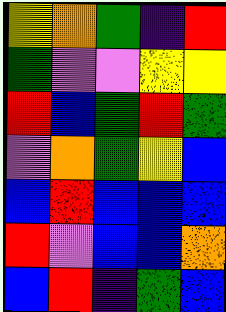[["yellow", "orange", "green", "indigo", "red"], ["green", "violet", "violet", "yellow", "yellow"], ["red", "blue", "green", "red", "green"], ["violet", "orange", "green", "yellow", "blue"], ["blue", "red", "blue", "blue", "blue"], ["red", "violet", "blue", "blue", "orange"], ["blue", "red", "indigo", "green", "blue"]]